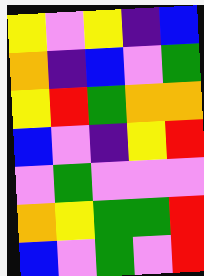[["yellow", "violet", "yellow", "indigo", "blue"], ["orange", "indigo", "blue", "violet", "green"], ["yellow", "red", "green", "orange", "orange"], ["blue", "violet", "indigo", "yellow", "red"], ["violet", "green", "violet", "violet", "violet"], ["orange", "yellow", "green", "green", "red"], ["blue", "violet", "green", "violet", "red"]]